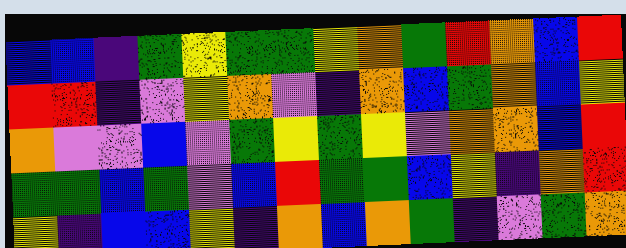[["blue", "blue", "indigo", "green", "yellow", "green", "green", "yellow", "orange", "green", "red", "orange", "blue", "red"], ["red", "red", "indigo", "violet", "yellow", "orange", "violet", "indigo", "orange", "blue", "green", "orange", "blue", "yellow"], ["orange", "violet", "violet", "blue", "violet", "green", "yellow", "green", "yellow", "violet", "orange", "orange", "blue", "red"], ["green", "green", "blue", "green", "violet", "blue", "red", "green", "green", "blue", "yellow", "indigo", "orange", "red"], ["yellow", "indigo", "blue", "blue", "yellow", "indigo", "orange", "blue", "orange", "green", "indigo", "violet", "green", "orange"]]